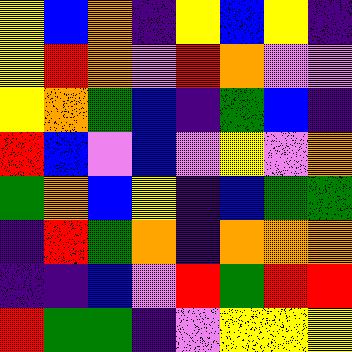[["yellow", "blue", "orange", "indigo", "yellow", "blue", "yellow", "indigo"], ["yellow", "red", "orange", "violet", "red", "orange", "violet", "violet"], ["yellow", "orange", "green", "blue", "indigo", "green", "blue", "indigo"], ["red", "blue", "violet", "blue", "violet", "yellow", "violet", "orange"], ["green", "orange", "blue", "yellow", "indigo", "blue", "green", "green"], ["indigo", "red", "green", "orange", "indigo", "orange", "orange", "orange"], ["indigo", "indigo", "blue", "violet", "red", "green", "red", "red"], ["red", "green", "green", "indigo", "violet", "yellow", "yellow", "yellow"]]